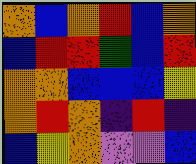[["orange", "blue", "orange", "red", "blue", "orange"], ["blue", "red", "red", "green", "blue", "red"], ["orange", "orange", "blue", "blue", "blue", "yellow"], ["orange", "red", "orange", "indigo", "red", "indigo"], ["blue", "yellow", "orange", "violet", "violet", "blue"]]